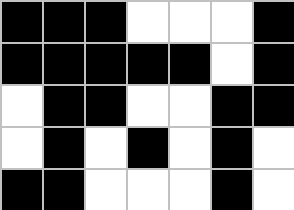[["black", "black", "black", "white", "white", "white", "black"], ["black", "black", "black", "black", "black", "white", "black"], ["white", "black", "black", "white", "white", "black", "black"], ["white", "black", "white", "black", "white", "black", "white"], ["black", "black", "white", "white", "white", "black", "white"]]